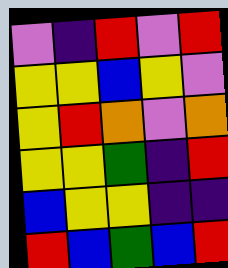[["violet", "indigo", "red", "violet", "red"], ["yellow", "yellow", "blue", "yellow", "violet"], ["yellow", "red", "orange", "violet", "orange"], ["yellow", "yellow", "green", "indigo", "red"], ["blue", "yellow", "yellow", "indigo", "indigo"], ["red", "blue", "green", "blue", "red"]]